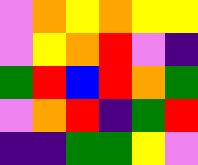[["violet", "orange", "yellow", "orange", "yellow", "yellow"], ["violet", "yellow", "orange", "red", "violet", "indigo"], ["green", "red", "blue", "red", "orange", "green"], ["violet", "orange", "red", "indigo", "green", "red"], ["indigo", "indigo", "green", "green", "yellow", "violet"]]